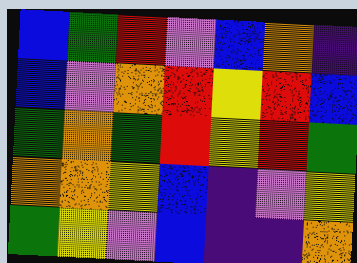[["blue", "green", "red", "violet", "blue", "orange", "indigo"], ["blue", "violet", "orange", "red", "yellow", "red", "blue"], ["green", "orange", "green", "red", "yellow", "red", "green"], ["orange", "orange", "yellow", "blue", "indigo", "violet", "yellow"], ["green", "yellow", "violet", "blue", "indigo", "indigo", "orange"]]